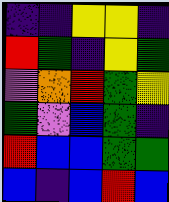[["indigo", "indigo", "yellow", "yellow", "indigo"], ["red", "green", "indigo", "yellow", "green"], ["violet", "orange", "red", "green", "yellow"], ["green", "violet", "blue", "green", "indigo"], ["red", "blue", "blue", "green", "green"], ["blue", "indigo", "blue", "red", "blue"]]